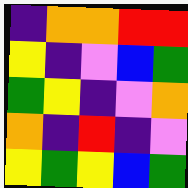[["indigo", "orange", "orange", "red", "red"], ["yellow", "indigo", "violet", "blue", "green"], ["green", "yellow", "indigo", "violet", "orange"], ["orange", "indigo", "red", "indigo", "violet"], ["yellow", "green", "yellow", "blue", "green"]]